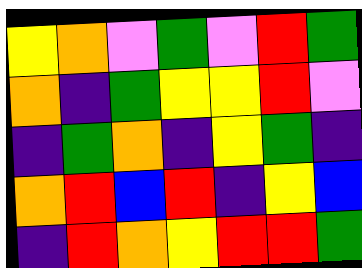[["yellow", "orange", "violet", "green", "violet", "red", "green"], ["orange", "indigo", "green", "yellow", "yellow", "red", "violet"], ["indigo", "green", "orange", "indigo", "yellow", "green", "indigo"], ["orange", "red", "blue", "red", "indigo", "yellow", "blue"], ["indigo", "red", "orange", "yellow", "red", "red", "green"]]